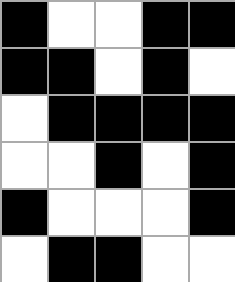[["black", "white", "white", "black", "black"], ["black", "black", "white", "black", "white"], ["white", "black", "black", "black", "black"], ["white", "white", "black", "white", "black"], ["black", "white", "white", "white", "black"], ["white", "black", "black", "white", "white"]]